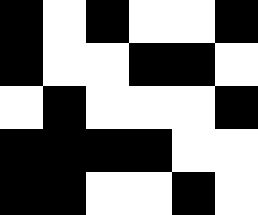[["black", "white", "black", "white", "white", "black"], ["black", "white", "white", "black", "black", "white"], ["white", "black", "white", "white", "white", "black"], ["black", "black", "black", "black", "white", "white"], ["black", "black", "white", "white", "black", "white"]]